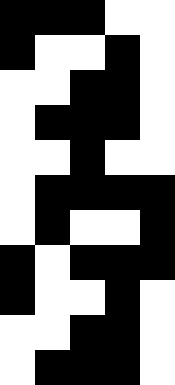[["black", "black", "black", "white", "white"], ["black", "white", "white", "black", "white"], ["white", "white", "black", "black", "white"], ["white", "black", "black", "black", "white"], ["white", "white", "black", "white", "white"], ["white", "black", "black", "black", "black"], ["white", "black", "white", "white", "black"], ["black", "white", "black", "black", "black"], ["black", "white", "white", "black", "white"], ["white", "white", "black", "black", "white"], ["white", "black", "black", "black", "white"]]